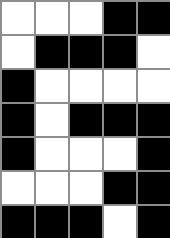[["white", "white", "white", "black", "black"], ["white", "black", "black", "black", "white"], ["black", "white", "white", "white", "white"], ["black", "white", "black", "black", "black"], ["black", "white", "white", "white", "black"], ["white", "white", "white", "black", "black"], ["black", "black", "black", "white", "black"]]